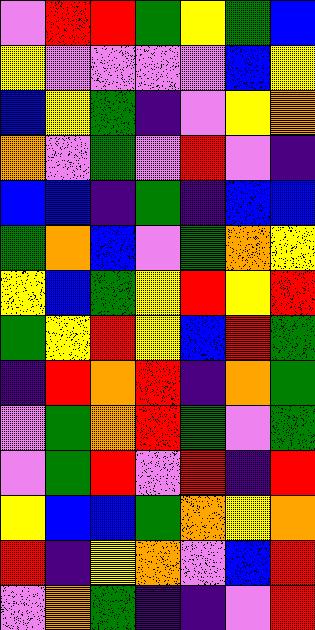[["violet", "red", "red", "green", "yellow", "green", "blue"], ["yellow", "violet", "violet", "violet", "violet", "blue", "yellow"], ["blue", "yellow", "green", "indigo", "violet", "yellow", "orange"], ["orange", "violet", "green", "violet", "red", "violet", "indigo"], ["blue", "blue", "indigo", "green", "indigo", "blue", "blue"], ["green", "orange", "blue", "violet", "green", "orange", "yellow"], ["yellow", "blue", "green", "yellow", "red", "yellow", "red"], ["green", "yellow", "red", "yellow", "blue", "red", "green"], ["indigo", "red", "orange", "red", "indigo", "orange", "green"], ["violet", "green", "orange", "red", "green", "violet", "green"], ["violet", "green", "red", "violet", "red", "indigo", "red"], ["yellow", "blue", "blue", "green", "orange", "yellow", "orange"], ["red", "indigo", "yellow", "orange", "violet", "blue", "red"], ["violet", "orange", "green", "indigo", "indigo", "violet", "red"]]